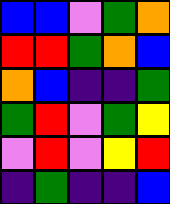[["blue", "blue", "violet", "green", "orange"], ["red", "red", "green", "orange", "blue"], ["orange", "blue", "indigo", "indigo", "green"], ["green", "red", "violet", "green", "yellow"], ["violet", "red", "violet", "yellow", "red"], ["indigo", "green", "indigo", "indigo", "blue"]]